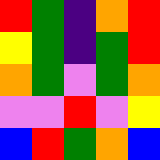[["red", "green", "indigo", "orange", "red"], ["yellow", "green", "indigo", "green", "red"], ["orange", "green", "violet", "green", "orange"], ["violet", "violet", "red", "violet", "yellow"], ["blue", "red", "green", "orange", "blue"]]